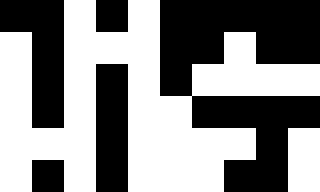[["black", "black", "white", "black", "white", "black", "black", "black", "black", "black"], ["white", "black", "white", "white", "white", "black", "black", "white", "black", "black"], ["white", "black", "white", "black", "white", "black", "white", "white", "white", "white"], ["white", "black", "white", "black", "white", "white", "black", "black", "black", "black"], ["white", "white", "white", "black", "white", "white", "white", "white", "black", "white"], ["white", "black", "white", "black", "white", "white", "white", "black", "black", "white"]]